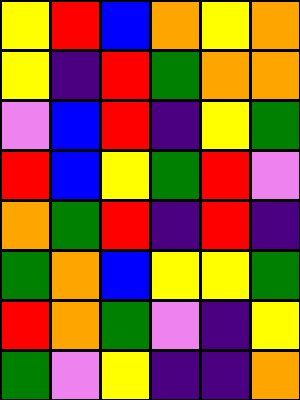[["yellow", "red", "blue", "orange", "yellow", "orange"], ["yellow", "indigo", "red", "green", "orange", "orange"], ["violet", "blue", "red", "indigo", "yellow", "green"], ["red", "blue", "yellow", "green", "red", "violet"], ["orange", "green", "red", "indigo", "red", "indigo"], ["green", "orange", "blue", "yellow", "yellow", "green"], ["red", "orange", "green", "violet", "indigo", "yellow"], ["green", "violet", "yellow", "indigo", "indigo", "orange"]]